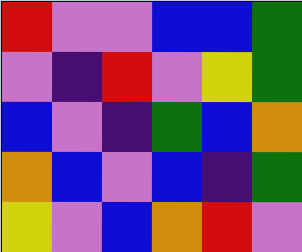[["red", "violet", "violet", "blue", "blue", "green"], ["violet", "indigo", "red", "violet", "yellow", "green"], ["blue", "violet", "indigo", "green", "blue", "orange"], ["orange", "blue", "violet", "blue", "indigo", "green"], ["yellow", "violet", "blue", "orange", "red", "violet"]]